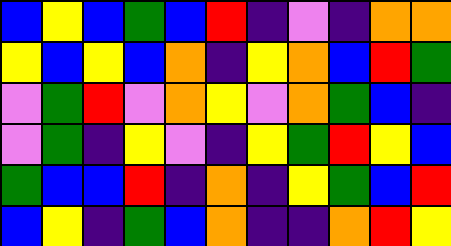[["blue", "yellow", "blue", "green", "blue", "red", "indigo", "violet", "indigo", "orange", "orange"], ["yellow", "blue", "yellow", "blue", "orange", "indigo", "yellow", "orange", "blue", "red", "green"], ["violet", "green", "red", "violet", "orange", "yellow", "violet", "orange", "green", "blue", "indigo"], ["violet", "green", "indigo", "yellow", "violet", "indigo", "yellow", "green", "red", "yellow", "blue"], ["green", "blue", "blue", "red", "indigo", "orange", "indigo", "yellow", "green", "blue", "red"], ["blue", "yellow", "indigo", "green", "blue", "orange", "indigo", "indigo", "orange", "red", "yellow"]]